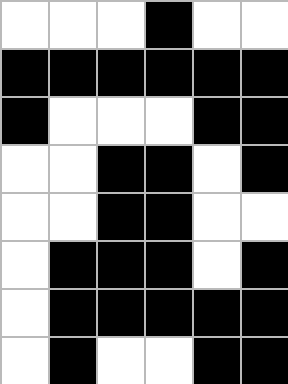[["white", "white", "white", "black", "white", "white"], ["black", "black", "black", "black", "black", "black"], ["black", "white", "white", "white", "black", "black"], ["white", "white", "black", "black", "white", "black"], ["white", "white", "black", "black", "white", "white"], ["white", "black", "black", "black", "white", "black"], ["white", "black", "black", "black", "black", "black"], ["white", "black", "white", "white", "black", "black"]]